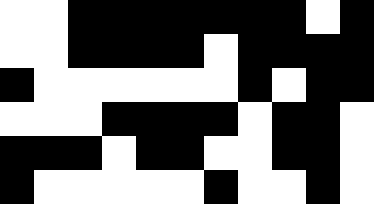[["white", "white", "black", "black", "black", "black", "black", "black", "black", "white", "black"], ["white", "white", "black", "black", "black", "black", "white", "black", "black", "black", "black"], ["black", "white", "white", "white", "white", "white", "white", "black", "white", "black", "black"], ["white", "white", "white", "black", "black", "black", "black", "white", "black", "black", "white"], ["black", "black", "black", "white", "black", "black", "white", "white", "black", "black", "white"], ["black", "white", "white", "white", "white", "white", "black", "white", "white", "black", "white"]]